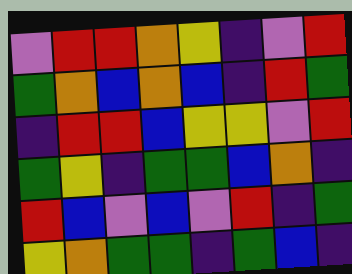[["violet", "red", "red", "orange", "yellow", "indigo", "violet", "red"], ["green", "orange", "blue", "orange", "blue", "indigo", "red", "green"], ["indigo", "red", "red", "blue", "yellow", "yellow", "violet", "red"], ["green", "yellow", "indigo", "green", "green", "blue", "orange", "indigo"], ["red", "blue", "violet", "blue", "violet", "red", "indigo", "green"], ["yellow", "orange", "green", "green", "indigo", "green", "blue", "indigo"]]